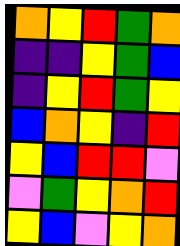[["orange", "yellow", "red", "green", "orange"], ["indigo", "indigo", "yellow", "green", "blue"], ["indigo", "yellow", "red", "green", "yellow"], ["blue", "orange", "yellow", "indigo", "red"], ["yellow", "blue", "red", "red", "violet"], ["violet", "green", "yellow", "orange", "red"], ["yellow", "blue", "violet", "yellow", "orange"]]